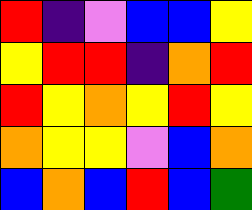[["red", "indigo", "violet", "blue", "blue", "yellow"], ["yellow", "red", "red", "indigo", "orange", "red"], ["red", "yellow", "orange", "yellow", "red", "yellow"], ["orange", "yellow", "yellow", "violet", "blue", "orange"], ["blue", "orange", "blue", "red", "blue", "green"]]